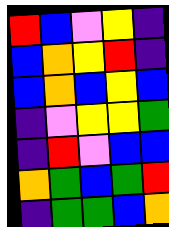[["red", "blue", "violet", "yellow", "indigo"], ["blue", "orange", "yellow", "red", "indigo"], ["blue", "orange", "blue", "yellow", "blue"], ["indigo", "violet", "yellow", "yellow", "green"], ["indigo", "red", "violet", "blue", "blue"], ["orange", "green", "blue", "green", "red"], ["indigo", "green", "green", "blue", "orange"]]